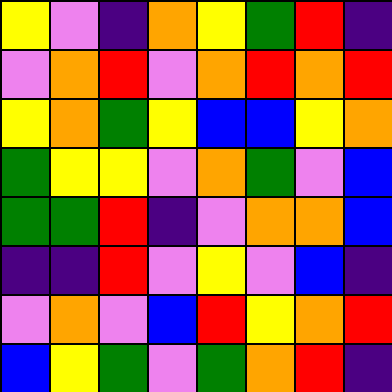[["yellow", "violet", "indigo", "orange", "yellow", "green", "red", "indigo"], ["violet", "orange", "red", "violet", "orange", "red", "orange", "red"], ["yellow", "orange", "green", "yellow", "blue", "blue", "yellow", "orange"], ["green", "yellow", "yellow", "violet", "orange", "green", "violet", "blue"], ["green", "green", "red", "indigo", "violet", "orange", "orange", "blue"], ["indigo", "indigo", "red", "violet", "yellow", "violet", "blue", "indigo"], ["violet", "orange", "violet", "blue", "red", "yellow", "orange", "red"], ["blue", "yellow", "green", "violet", "green", "orange", "red", "indigo"]]